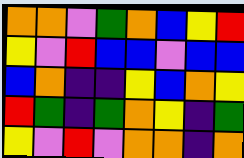[["orange", "orange", "violet", "green", "orange", "blue", "yellow", "red"], ["yellow", "violet", "red", "blue", "blue", "violet", "blue", "blue"], ["blue", "orange", "indigo", "indigo", "yellow", "blue", "orange", "yellow"], ["red", "green", "indigo", "green", "orange", "yellow", "indigo", "green"], ["yellow", "violet", "red", "violet", "orange", "orange", "indigo", "orange"]]